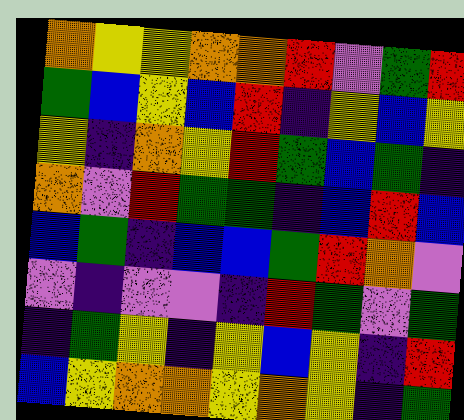[["orange", "yellow", "yellow", "orange", "orange", "red", "violet", "green", "red"], ["green", "blue", "yellow", "blue", "red", "indigo", "yellow", "blue", "yellow"], ["yellow", "indigo", "orange", "yellow", "red", "green", "blue", "green", "indigo"], ["orange", "violet", "red", "green", "green", "indigo", "blue", "red", "blue"], ["blue", "green", "indigo", "blue", "blue", "green", "red", "orange", "violet"], ["violet", "indigo", "violet", "violet", "indigo", "red", "green", "violet", "green"], ["indigo", "green", "yellow", "indigo", "yellow", "blue", "yellow", "indigo", "red"], ["blue", "yellow", "orange", "orange", "yellow", "orange", "yellow", "indigo", "green"]]